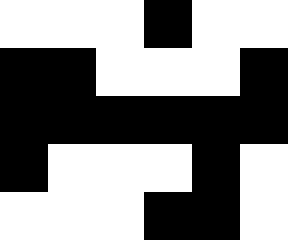[["white", "white", "white", "black", "white", "white"], ["black", "black", "white", "white", "white", "black"], ["black", "black", "black", "black", "black", "black"], ["black", "white", "white", "white", "black", "white"], ["white", "white", "white", "black", "black", "white"]]